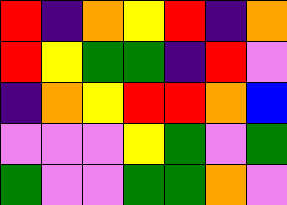[["red", "indigo", "orange", "yellow", "red", "indigo", "orange"], ["red", "yellow", "green", "green", "indigo", "red", "violet"], ["indigo", "orange", "yellow", "red", "red", "orange", "blue"], ["violet", "violet", "violet", "yellow", "green", "violet", "green"], ["green", "violet", "violet", "green", "green", "orange", "violet"]]